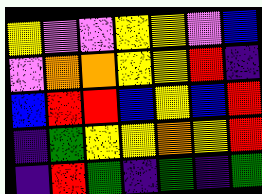[["yellow", "violet", "violet", "yellow", "yellow", "violet", "blue"], ["violet", "orange", "orange", "yellow", "yellow", "red", "indigo"], ["blue", "red", "red", "blue", "yellow", "blue", "red"], ["indigo", "green", "yellow", "yellow", "orange", "yellow", "red"], ["indigo", "red", "green", "indigo", "green", "indigo", "green"]]